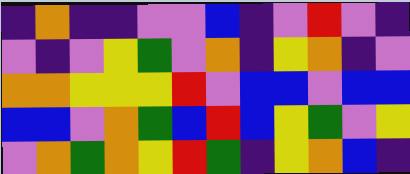[["indigo", "orange", "indigo", "indigo", "violet", "violet", "blue", "indigo", "violet", "red", "violet", "indigo"], ["violet", "indigo", "violet", "yellow", "green", "violet", "orange", "indigo", "yellow", "orange", "indigo", "violet"], ["orange", "orange", "yellow", "yellow", "yellow", "red", "violet", "blue", "blue", "violet", "blue", "blue"], ["blue", "blue", "violet", "orange", "green", "blue", "red", "blue", "yellow", "green", "violet", "yellow"], ["violet", "orange", "green", "orange", "yellow", "red", "green", "indigo", "yellow", "orange", "blue", "indigo"]]